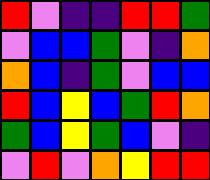[["red", "violet", "indigo", "indigo", "red", "red", "green"], ["violet", "blue", "blue", "green", "violet", "indigo", "orange"], ["orange", "blue", "indigo", "green", "violet", "blue", "blue"], ["red", "blue", "yellow", "blue", "green", "red", "orange"], ["green", "blue", "yellow", "green", "blue", "violet", "indigo"], ["violet", "red", "violet", "orange", "yellow", "red", "red"]]